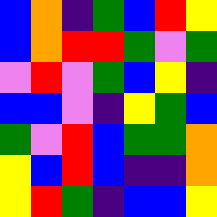[["blue", "orange", "indigo", "green", "blue", "red", "yellow"], ["blue", "orange", "red", "red", "green", "violet", "green"], ["violet", "red", "violet", "green", "blue", "yellow", "indigo"], ["blue", "blue", "violet", "indigo", "yellow", "green", "blue"], ["green", "violet", "red", "blue", "green", "green", "orange"], ["yellow", "blue", "red", "blue", "indigo", "indigo", "orange"], ["yellow", "red", "green", "indigo", "blue", "blue", "yellow"]]